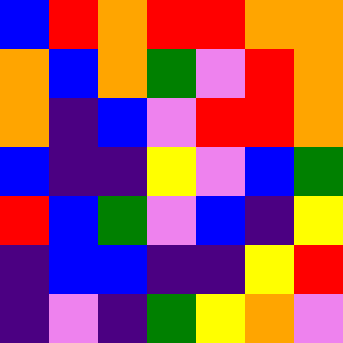[["blue", "red", "orange", "red", "red", "orange", "orange"], ["orange", "blue", "orange", "green", "violet", "red", "orange"], ["orange", "indigo", "blue", "violet", "red", "red", "orange"], ["blue", "indigo", "indigo", "yellow", "violet", "blue", "green"], ["red", "blue", "green", "violet", "blue", "indigo", "yellow"], ["indigo", "blue", "blue", "indigo", "indigo", "yellow", "red"], ["indigo", "violet", "indigo", "green", "yellow", "orange", "violet"]]